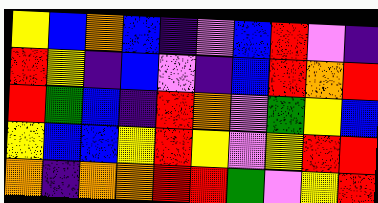[["yellow", "blue", "orange", "blue", "indigo", "violet", "blue", "red", "violet", "indigo"], ["red", "yellow", "indigo", "blue", "violet", "indigo", "blue", "red", "orange", "red"], ["red", "green", "blue", "indigo", "red", "orange", "violet", "green", "yellow", "blue"], ["yellow", "blue", "blue", "yellow", "red", "yellow", "violet", "yellow", "red", "red"], ["orange", "indigo", "orange", "orange", "red", "red", "green", "violet", "yellow", "red"]]